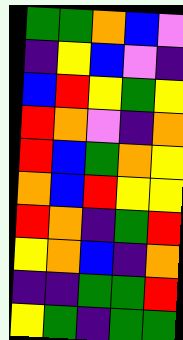[["green", "green", "orange", "blue", "violet"], ["indigo", "yellow", "blue", "violet", "indigo"], ["blue", "red", "yellow", "green", "yellow"], ["red", "orange", "violet", "indigo", "orange"], ["red", "blue", "green", "orange", "yellow"], ["orange", "blue", "red", "yellow", "yellow"], ["red", "orange", "indigo", "green", "red"], ["yellow", "orange", "blue", "indigo", "orange"], ["indigo", "indigo", "green", "green", "red"], ["yellow", "green", "indigo", "green", "green"]]